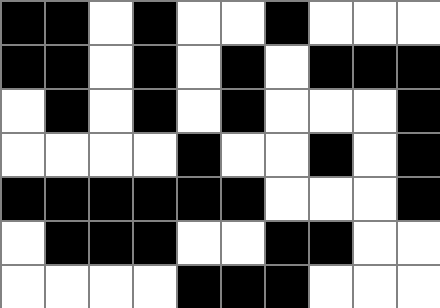[["black", "black", "white", "black", "white", "white", "black", "white", "white", "white"], ["black", "black", "white", "black", "white", "black", "white", "black", "black", "black"], ["white", "black", "white", "black", "white", "black", "white", "white", "white", "black"], ["white", "white", "white", "white", "black", "white", "white", "black", "white", "black"], ["black", "black", "black", "black", "black", "black", "white", "white", "white", "black"], ["white", "black", "black", "black", "white", "white", "black", "black", "white", "white"], ["white", "white", "white", "white", "black", "black", "black", "white", "white", "white"]]